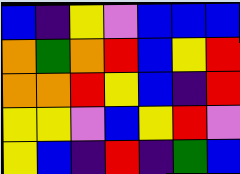[["blue", "indigo", "yellow", "violet", "blue", "blue", "blue"], ["orange", "green", "orange", "red", "blue", "yellow", "red"], ["orange", "orange", "red", "yellow", "blue", "indigo", "red"], ["yellow", "yellow", "violet", "blue", "yellow", "red", "violet"], ["yellow", "blue", "indigo", "red", "indigo", "green", "blue"]]